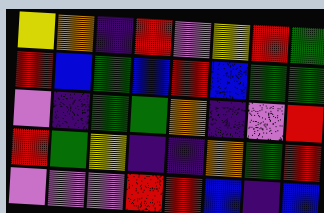[["yellow", "orange", "indigo", "red", "violet", "yellow", "red", "green"], ["red", "blue", "green", "blue", "red", "blue", "green", "green"], ["violet", "indigo", "green", "green", "orange", "indigo", "violet", "red"], ["red", "green", "yellow", "indigo", "indigo", "orange", "green", "red"], ["violet", "violet", "violet", "red", "red", "blue", "indigo", "blue"]]